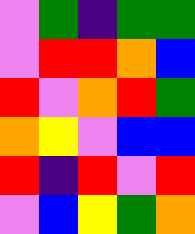[["violet", "green", "indigo", "green", "green"], ["violet", "red", "red", "orange", "blue"], ["red", "violet", "orange", "red", "green"], ["orange", "yellow", "violet", "blue", "blue"], ["red", "indigo", "red", "violet", "red"], ["violet", "blue", "yellow", "green", "orange"]]